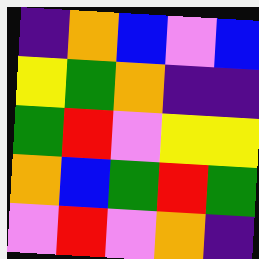[["indigo", "orange", "blue", "violet", "blue"], ["yellow", "green", "orange", "indigo", "indigo"], ["green", "red", "violet", "yellow", "yellow"], ["orange", "blue", "green", "red", "green"], ["violet", "red", "violet", "orange", "indigo"]]